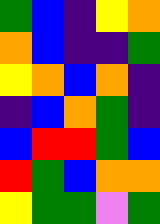[["green", "blue", "indigo", "yellow", "orange"], ["orange", "blue", "indigo", "indigo", "green"], ["yellow", "orange", "blue", "orange", "indigo"], ["indigo", "blue", "orange", "green", "indigo"], ["blue", "red", "red", "green", "blue"], ["red", "green", "blue", "orange", "orange"], ["yellow", "green", "green", "violet", "green"]]